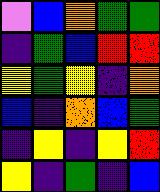[["violet", "blue", "orange", "green", "green"], ["indigo", "green", "blue", "red", "red"], ["yellow", "green", "yellow", "indigo", "orange"], ["blue", "indigo", "orange", "blue", "green"], ["indigo", "yellow", "indigo", "yellow", "red"], ["yellow", "indigo", "green", "indigo", "blue"]]